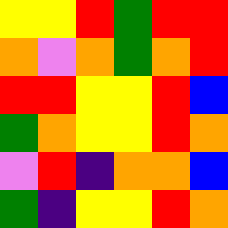[["yellow", "yellow", "red", "green", "red", "red"], ["orange", "violet", "orange", "green", "orange", "red"], ["red", "red", "yellow", "yellow", "red", "blue"], ["green", "orange", "yellow", "yellow", "red", "orange"], ["violet", "red", "indigo", "orange", "orange", "blue"], ["green", "indigo", "yellow", "yellow", "red", "orange"]]